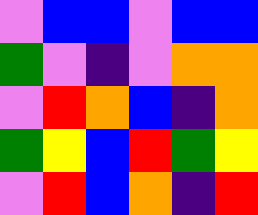[["violet", "blue", "blue", "violet", "blue", "blue"], ["green", "violet", "indigo", "violet", "orange", "orange"], ["violet", "red", "orange", "blue", "indigo", "orange"], ["green", "yellow", "blue", "red", "green", "yellow"], ["violet", "red", "blue", "orange", "indigo", "red"]]